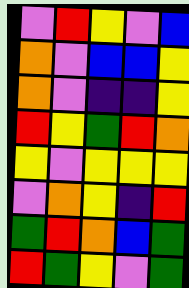[["violet", "red", "yellow", "violet", "blue"], ["orange", "violet", "blue", "blue", "yellow"], ["orange", "violet", "indigo", "indigo", "yellow"], ["red", "yellow", "green", "red", "orange"], ["yellow", "violet", "yellow", "yellow", "yellow"], ["violet", "orange", "yellow", "indigo", "red"], ["green", "red", "orange", "blue", "green"], ["red", "green", "yellow", "violet", "green"]]